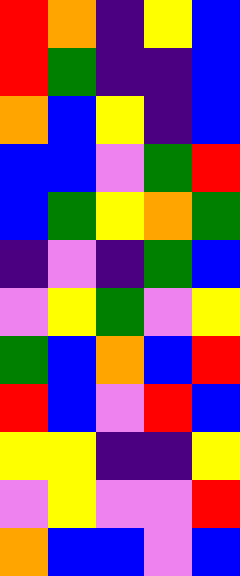[["red", "orange", "indigo", "yellow", "blue"], ["red", "green", "indigo", "indigo", "blue"], ["orange", "blue", "yellow", "indigo", "blue"], ["blue", "blue", "violet", "green", "red"], ["blue", "green", "yellow", "orange", "green"], ["indigo", "violet", "indigo", "green", "blue"], ["violet", "yellow", "green", "violet", "yellow"], ["green", "blue", "orange", "blue", "red"], ["red", "blue", "violet", "red", "blue"], ["yellow", "yellow", "indigo", "indigo", "yellow"], ["violet", "yellow", "violet", "violet", "red"], ["orange", "blue", "blue", "violet", "blue"]]